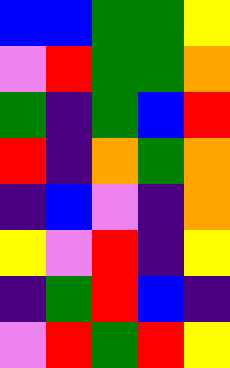[["blue", "blue", "green", "green", "yellow"], ["violet", "red", "green", "green", "orange"], ["green", "indigo", "green", "blue", "red"], ["red", "indigo", "orange", "green", "orange"], ["indigo", "blue", "violet", "indigo", "orange"], ["yellow", "violet", "red", "indigo", "yellow"], ["indigo", "green", "red", "blue", "indigo"], ["violet", "red", "green", "red", "yellow"]]